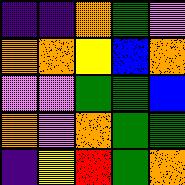[["indigo", "indigo", "orange", "green", "violet"], ["orange", "orange", "yellow", "blue", "orange"], ["violet", "violet", "green", "green", "blue"], ["orange", "violet", "orange", "green", "green"], ["indigo", "yellow", "red", "green", "orange"]]